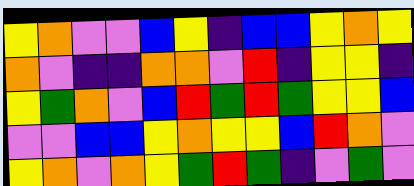[["yellow", "orange", "violet", "violet", "blue", "yellow", "indigo", "blue", "blue", "yellow", "orange", "yellow"], ["orange", "violet", "indigo", "indigo", "orange", "orange", "violet", "red", "indigo", "yellow", "yellow", "indigo"], ["yellow", "green", "orange", "violet", "blue", "red", "green", "red", "green", "yellow", "yellow", "blue"], ["violet", "violet", "blue", "blue", "yellow", "orange", "yellow", "yellow", "blue", "red", "orange", "violet"], ["yellow", "orange", "violet", "orange", "yellow", "green", "red", "green", "indigo", "violet", "green", "violet"]]